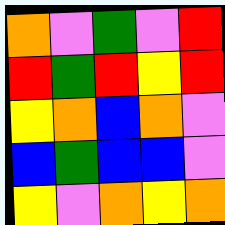[["orange", "violet", "green", "violet", "red"], ["red", "green", "red", "yellow", "red"], ["yellow", "orange", "blue", "orange", "violet"], ["blue", "green", "blue", "blue", "violet"], ["yellow", "violet", "orange", "yellow", "orange"]]